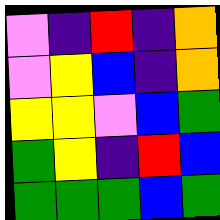[["violet", "indigo", "red", "indigo", "orange"], ["violet", "yellow", "blue", "indigo", "orange"], ["yellow", "yellow", "violet", "blue", "green"], ["green", "yellow", "indigo", "red", "blue"], ["green", "green", "green", "blue", "green"]]